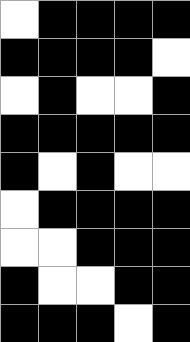[["white", "black", "black", "black", "black"], ["black", "black", "black", "black", "white"], ["white", "black", "white", "white", "black"], ["black", "black", "black", "black", "black"], ["black", "white", "black", "white", "white"], ["white", "black", "black", "black", "black"], ["white", "white", "black", "black", "black"], ["black", "white", "white", "black", "black"], ["black", "black", "black", "white", "black"]]